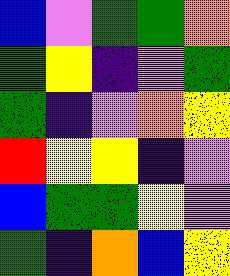[["blue", "violet", "green", "green", "orange"], ["green", "yellow", "indigo", "violet", "green"], ["green", "indigo", "violet", "orange", "yellow"], ["red", "yellow", "yellow", "indigo", "violet"], ["blue", "green", "green", "yellow", "violet"], ["green", "indigo", "orange", "blue", "yellow"]]